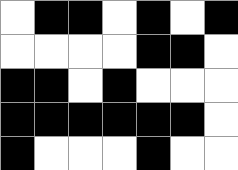[["white", "black", "black", "white", "black", "white", "black"], ["white", "white", "white", "white", "black", "black", "white"], ["black", "black", "white", "black", "white", "white", "white"], ["black", "black", "black", "black", "black", "black", "white"], ["black", "white", "white", "white", "black", "white", "white"]]